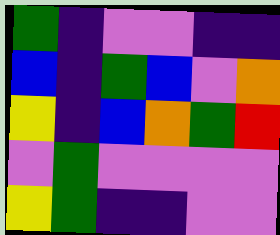[["green", "indigo", "violet", "violet", "indigo", "indigo"], ["blue", "indigo", "green", "blue", "violet", "orange"], ["yellow", "indigo", "blue", "orange", "green", "red"], ["violet", "green", "violet", "violet", "violet", "violet"], ["yellow", "green", "indigo", "indigo", "violet", "violet"]]